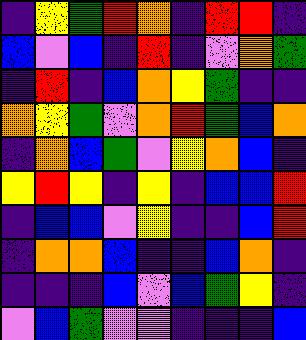[["indigo", "yellow", "green", "red", "orange", "indigo", "red", "red", "indigo"], ["blue", "violet", "blue", "indigo", "red", "indigo", "violet", "orange", "green"], ["indigo", "red", "indigo", "blue", "orange", "yellow", "green", "indigo", "indigo"], ["orange", "yellow", "green", "violet", "orange", "red", "green", "blue", "orange"], ["indigo", "orange", "blue", "green", "violet", "yellow", "orange", "blue", "indigo"], ["yellow", "red", "yellow", "indigo", "yellow", "indigo", "blue", "blue", "red"], ["indigo", "blue", "blue", "violet", "yellow", "indigo", "indigo", "blue", "red"], ["indigo", "orange", "orange", "blue", "indigo", "indigo", "blue", "orange", "indigo"], ["indigo", "indigo", "indigo", "blue", "violet", "blue", "green", "yellow", "indigo"], ["violet", "blue", "green", "violet", "violet", "indigo", "indigo", "indigo", "blue"]]